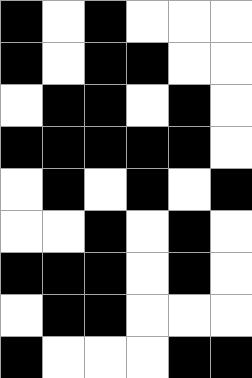[["black", "white", "black", "white", "white", "white"], ["black", "white", "black", "black", "white", "white"], ["white", "black", "black", "white", "black", "white"], ["black", "black", "black", "black", "black", "white"], ["white", "black", "white", "black", "white", "black"], ["white", "white", "black", "white", "black", "white"], ["black", "black", "black", "white", "black", "white"], ["white", "black", "black", "white", "white", "white"], ["black", "white", "white", "white", "black", "black"]]